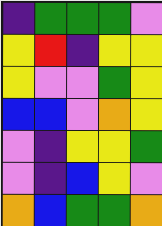[["indigo", "green", "green", "green", "violet"], ["yellow", "red", "indigo", "yellow", "yellow"], ["yellow", "violet", "violet", "green", "yellow"], ["blue", "blue", "violet", "orange", "yellow"], ["violet", "indigo", "yellow", "yellow", "green"], ["violet", "indigo", "blue", "yellow", "violet"], ["orange", "blue", "green", "green", "orange"]]